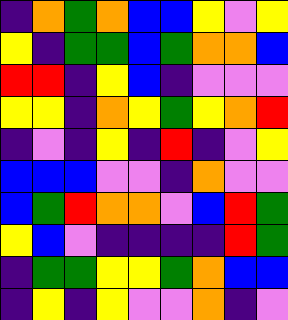[["indigo", "orange", "green", "orange", "blue", "blue", "yellow", "violet", "yellow"], ["yellow", "indigo", "green", "green", "blue", "green", "orange", "orange", "blue"], ["red", "red", "indigo", "yellow", "blue", "indigo", "violet", "violet", "violet"], ["yellow", "yellow", "indigo", "orange", "yellow", "green", "yellow", "orange", "red"], ["indigo", "violet", "indigo", "yellow", "indigo", "red", "indigo", "violet", "yellow"], ["blue", "blue", "blue", "violet", "violet", "indigo", "orange", "violet", "violet"], ["blue", "green", "red", "orange", "orange", "violet", "blue", "red", "green"], ["yellow", "blue", "violet", "indigo", "indigo", "indigo", "indigo", "red", "green"], ["indigo", "green", "green", "yellow", "yellow", "green", "orange", "blue", "blue"], ["indigo", "yellow", "indigo", "yellow", "violet", "violet", "orange", "indigo", "violet"]]